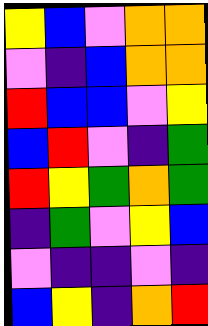[["yellow", "blue", "violet", "orange", "orange"], ["violet", "indigo", "blue", "orange", "orange"], ["red", "blue", "blue", "violet", "yellow"], ["blue", "red", "violet", "indigo", "green"], ["red", "yellow", "green", "orange", "green"], ["indigo", "green", "violet", "yellow", "blue"], ["violet", "indigo", "indigo", "violet", "indigo"], ["blue", "yellow", "indigo", "orange", "red"]]